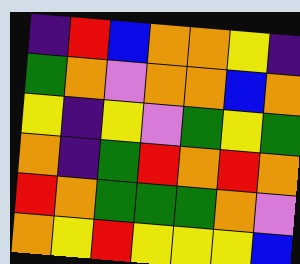[["indigo", "red", "blue", "orange", "orange", "yellow", "indigo"], ["green", "orange", "violet", "orange", "orange", "blue", "orange"], ["yellow", "indigo", "yellow", "violet", "green", "yellow", "green"], ["orange", "indigo", "green", "red", "orange", "red", "orange"], ["red", "orange", "green", "green", "green", "orange", "violet"], ["orange", "yellow", "red", "yellow", "yellow", "yellow", "blue"]]